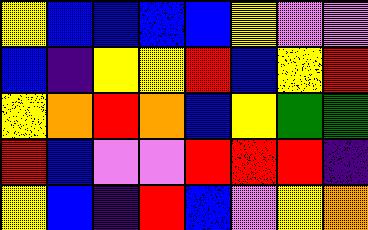[["yellow", "blue", "blue", "blue", "blue", "yellow", "violet", "violet"], ["blue", "indigo", "yellow", "yellow", "red", "blue", "yellow", "red"], ["yellow", "orange", "red", "orange", "blue", "yellow", "green", "green"], ["red", "blue", "violet", "violet", "red", "red", "red", "indigo"], ["yellow", "blue", "indigo", "red", "blue", "violet", "yellow", "orange"]]